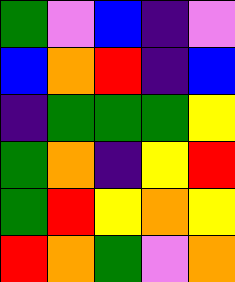[["green", "violet", "blue", "indigo", "violet"], ["blue", "orange", "red", "indigo", "blue"], ["indigo", "green", "green", "green", "yellow"], ["green", "orange", "indigo", "yellow", "red"], ["green", "red", "yellow", "orange", "yellow"], ["red", "orange", "green", "violet", "orange"]]